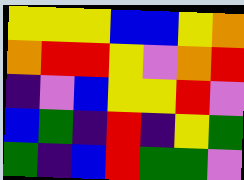[["yellow", "yellow", "yellow", "blue", "blue", "yellow", "orange"], ["orange", "red", "red", "yellow", "violet", "orange", "red"], ["indigo", "violet", "blue", "yellow", "yellow", "red", "violet"], ["blue", "green", "indigo", "red", "indigo", "yellow", "green"], ["green", "indigo", "blue", "red", "green", "green", "violet"]]